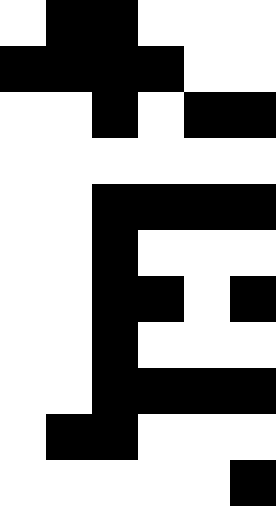[["white", "black", "black", "white", "white", "white"], ["black", "black", "black", "black", "white", "white"], ["white", "white", "black", "white", "black", "black"], ["white", "white", "white", "white", "white", "white"], ["white", "white", "black", "black", "black", "black"], ["white", "white", "black", "white", "white", "white"], ["white", "white", "black", "black", "white", "black"], ["white", "white", "black", "white", "white", "white"], ["white", "white", "black", "black", "black", "black"], ["white", "black", "black", "white", "white", "white"], ["white", "white", "white", "white", "white", "black"]]